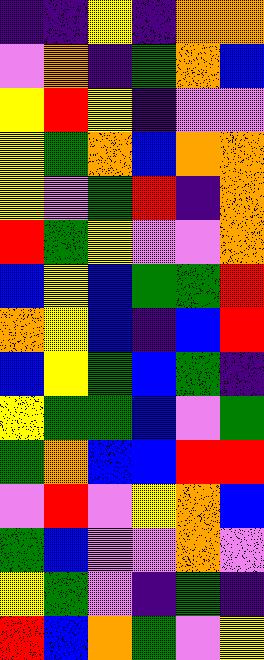[["indigo", "indigo", "yellow", "indigo", "orange", "orange"], ["violet", "orange", "indigo", "green", "orange", "blue"], ["yellow", "red", "yellow", "indigo", "violet", "violet"], ["yellow", "green", "orange", "blue", "orange", "orange"], ["yellow", "violet", "green", "red", "indigo", "orange"], ["red", "green", "yellow", "violet", "violet", "orange"], ["blue", "yellow", "blue", "green", "green", "red"], ["orange", "yellow", "blue", "indigo", "blue", "red"], ["blue", "yellow", "green", "blue", "green", "indigo"], ["yellow", "green", "green", "blue", "violet", "green"], ["green", "orange", "blue", "blue", "red", "red"], ["violet", "red", "violet", "yellow", "orange", "blue"], ["green", "blue", "violet", "violet", "orange", "violet"], ["yellow", "green", "violet", "indigo", "green", "indigo"], ["red", "blue", "orange", "green", "violet", "yellow"]]